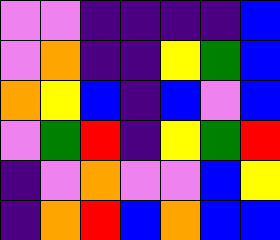[["violet", "violet", "indigo", "indigo", "indigo", "indigo", "blue"], ["violet", "orange", "indigo", "indigo", "yellow", "green", "blue"], ["orange", "yellow", "blue", "indigo", "blue", "violet", "blue"], ["violet", "green", "red", "indigo", "yellow", "green", "red"], ["indigo", "violet", "orange", "violet", "violet", "blue", "yellow"], ["indigo", "orange", "red", "blue", "orange", "blue", "blue"]]